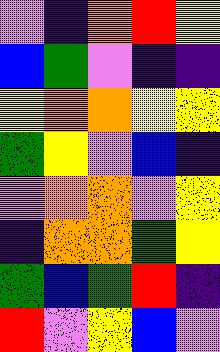[["violet", "indigo", "orange", "red", "yellow"], ["blue", "green", "violet", "indigo", "indigo"], ["yellow", "orange", "orange", "yellow", "yellow"], ["green", "yellow", "violet", "blue", "indigo"], ["violet", "orange", "orange", "violet", "yellow"], ["indigo", "orange", "orange", "green", "yellow"], ["green", "blue", "green", "red", "indigo"], ["red", "violet", "yellow", "blue", "violet"]]